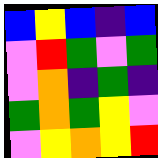[["blue", "yellow", "blue", "indigo", "blue"], ["violet", "red", "green", "violet", "green"], ["violet", "orange", "indigo", "green", "indigo"], ["green", "orange", "green", "yellow", "violet"], ["violet", "yellow", "orange", "yellow", "red"]]